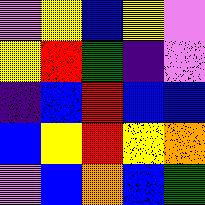[["violet", "yellow", "blue", "yellow", "violet"], ["yellow", "red", "green", "indigo", "violet"], ["indigo", "blue", "red", "blue", "blue"], ["blue", "yellow", "red", "yellow", "orange"], ["violet", "blue", "orange", "blue", "green"]]